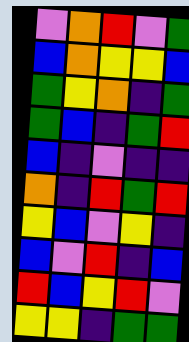[["violet", "orange", "red", "violet", "green"], ["blue", "orange", "yellow", "yellow", "blue"], ["green", "yellow", "orange", "indigo", "green"], ["green", "blue", "indigo", "green", "red"], ["blue", "indigo", "violet", "indigo", "indigo"], ["orange", "indigo", "red", "green", "red"], ["yellow", "blue", "violet", "yellow", "indigo"], ["blue", "violet", "red", "indigo", "blue"], ["red", "blue", "yellow", "red", "violet"], ["yellow", "yellow", "indigo", "green", "green"]]